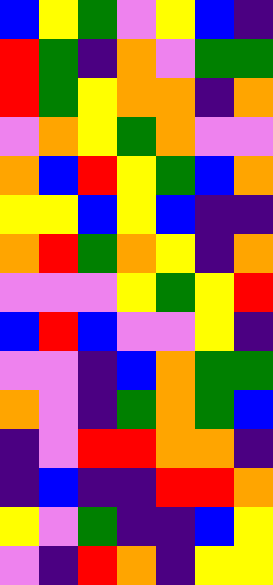[["blue", "yellow", "green", "violet", "yellow", "blue", "indigo"], ["red", "green", "indigo", "orange", "violet", "green", "green"], ["red", "green", "yellow", "orange", "orange", "indigo", "orange"], ["violet", "orange", "yellow", "green", "orange", "violet", "violet"], ["orange", "blue", "red", "yellow", "green", "blue", "orange"], ["yellow", "yellow", "blue", "yellow", "blue", "indigo", "indigo"], ["orange", "red", "green", "orange", "yellow", "indigo", "orange"], ["violet", "violet", "violet", "yellow", "green", "yellow", "red"], ["blue", "red", "blue", "violet", "violet", "yellow", "indigo"], ["violet", "violet", "indigo", "blue", "orange", "green", "green"], ["orange", "violet", "indigo", "green", "orange", "green", "blue"], ["indigo", "violet", "red", "red", "orange", "orange", "indigo"], ["indigo", "blue", "indigo", "indigo", "red", "red", "orange"], ["yellow", "violet", "green", "indigo", "indigo", "blue", "yellow"], ["violet", "indigo", "red", "orange", "indigo", "yellow", "yellow"]]